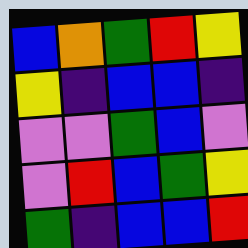[["blue", "orange", "green", "red", "yellow"], ["yellow", "indigo", "blue", "blue", "indigo"], ["violet", "violet", "green", "blue", "violet"], ["violet", "red", "blue", "green", "yellow"], ["green", "indigo", "blue", "blue", "red"]]